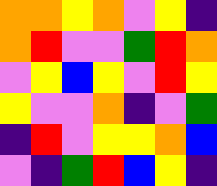[["orange", "orange", "yellow", "orange", "violet", "yellow", "indigo"], ["orange", "red", "violet", "violet", "green", "red", "orange"], ["violet", "yellow", "blue", "yellow", "violet", "red", "yellow"], ["yellow", "violet", "violet", "orange", "indigo", "violet", "green"], ["indigo", "red", "violet", "yellow", "yellow", "orange", "blue"], ["violet", "indigo", "green", "red", "blue", "yellow", "indigo"]]